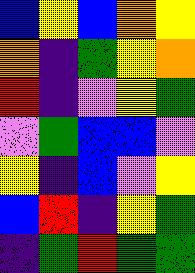[["blue", "yellow", "blue", "orange", "yellow"], ["orange", "indigo", "green", "yellow", "orange"], ["red", "indigo", "violet", "yellow", "green"], ["violet", "green", "blue", "blue", "violet"], ["yellow", "indigo", "blue", "violet", "yellow"], ["blue", "red", "indigo", "yellow", "green"], ["indigo", "green", "red", "green", "green"]]